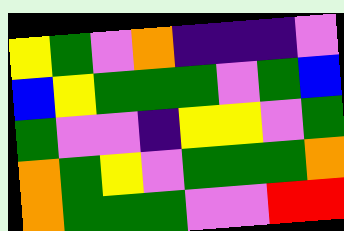[["yellow", "green", "violet", "orange", "indigo", "indigo", "indigo", "violet"], ["blue", "yellow", "green", "green", "green", "violet", "green", "blue"], ["green", "violet", "violet", "indigo", "yellow", "yellow", "violet", "green"], ["orange", "green", "yellow", "violet", "green", "green", "green", "orange"], ["orange", "green", "green", "green", "violet", "violet", "red", "red"]]